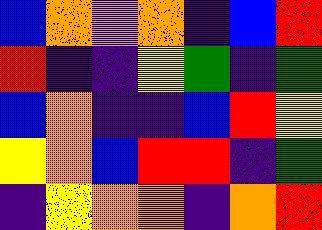[["blue", "orange", "violet", "orange", "indigo", "blue", "red"], ["red", "indigo", "indigo", "yellow", "green", "indigo", "green"], ["blue", "orange", "indigo", "indigo", "blue", "red", "yellow"], ["yellow", "orange", "blue", "red", "red", "indigo", "green"], ["indigo", "yellow", "orange", "orange", "indigo", "orange", "red"]]